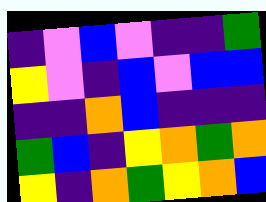[["indigo", "violet", "blue", "violet", "indigo", "indigo", "green"], ["yellow", "violet", "indigo", "blue", "violet", "blue", "blue"], ["indigo", "indigo", "orange", "blue", "indigo", "indigo", "indigo"], ["green", "blue", "indigo", "yellow", "orange", "green", "orange"], ["yellow", "indigo", "orange", "green", "yellow", "orange", "blue"]]